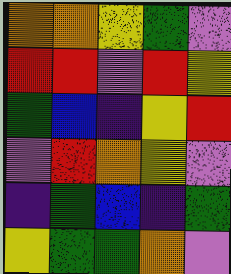[["orange", "orange", "yellow", "green", "violet"], ["red", "red", "violet", "red", "yellow"], ["green", "blue", "indigo", "yellow", "red"], ["violet", "red", "orange", "yellow", "violet"], ["indigo", "green", "blue", "indigo", "green"], ["yellow", "green", "green", "orange", "violet"]]